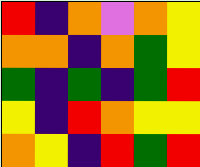[["red", "indigo", "orange", "violet", "orange", "yellow"], ["orange", "orange", "indigo", "orange", "green", "yellow"], ["green", "indigo", "green", "indigo", "green", "red"], ["yellow", "indigo", "red", "orange", "yellow", "yellow"], ["orange", "yellow", "indigo", "red", "green", "red"]]